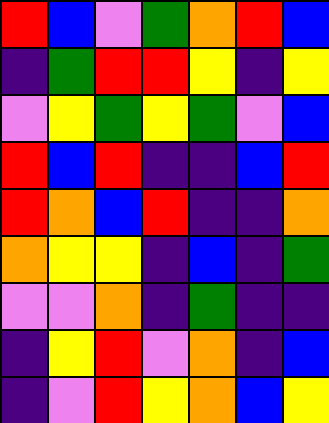[["red", "blue", "violet", "green", "orange", "red", "blue"], ["indigo", "green", "red", "red", "yellow", "indigo", "yellow"], ["violet", "yellow", "green", "yellow", "green", "violet", "blue"], ["red", "blue", "red", "indigo", "indigo", "blue", "red"], ["red", "orange", "blue", "red", "indigo", "indigo", "orange"], ["orange", "yellow", "yellow", "indigo", "blue", "indigo", "green"], ["violet", "violet", "orange", "indigo", "green", "indigo", "indigo"], ["indigo", "yellow", "red", "violet", "orange", "indigo", "blue"], ["indigo", "violet", "red", "yellow", "orange", "blue", "yellow"]]